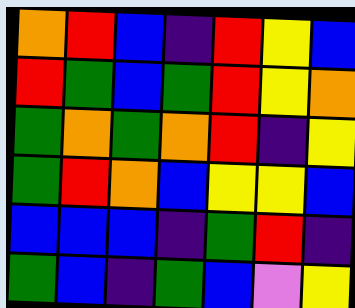[["orange", "red", "blue", "indigo", "red", "yellow", "blue"], ["red", "green", "blue", "green", "red", "yellow", "orange"], ["green", "orange", "green", "orange", "red", "indigo", "yellow"], ["green", "red", "orange", "blue", "yellow", "yellow", "blue"], ["blue", "blue", "blue", "indigo", "green", "red", "indigo"], ["green", "blue", "indigo", "green", "blue", "violet", "yellow"]]